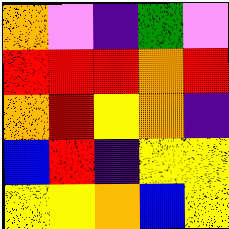[["orange", "violet", "indigo", "green", "violet"], ["red", "red", "red", "orange", "red"], ["orange", "red", "yellow", "orange", "indigo"], ["blue", "red", "indigo", "yellow", "yellow"], ["yellow", "yellow", "orange", "blue", "yellow"]]